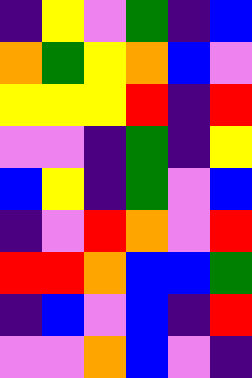[["indigo", "yellow", "violet", "green", "indigo", "blue"], ["orange", "green", "yellow", "orange", "blue", "violet"], ["yellow", "yellow", "yellow", "red", "indigo", "red"], ["violet", "violet", "indigo", "green", "indigo", "yellow"], ["blue", "yellow", "indigo", "green", "violet", "blue"], ["indigo", "violet", "red", "orange", "violet", "red"], ["red", "red", "orange", "blue", "blue", "green"], ["indigo", "blue", "violet", "blue", "indigo", "red"], ["violet", "violet", "orange", "blue", "violet", "indigo"]]